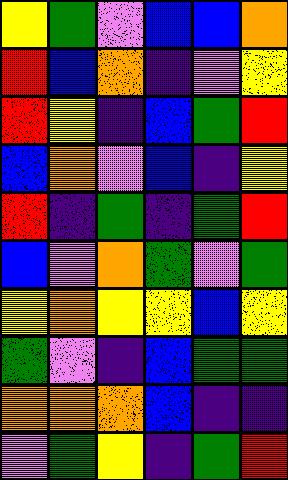[["yellow", "green", "violet", "blue", "blue", "orange"], ["red", "blue", "orange", "indigo", "violet", "yellow"], ["red", "yellow", "indigo", "blue", "green", "red"], ["blue", "orange", "violet", "blue", "indigo", "yellow"], ["red", "indigo", "green", "indigo", "green", "red"], ["blue", "violet", "orange", "green", "violet", "green"], ["yellow", "orange", "yellow", "yellow", "blue", "yellow"], ["green", "violet", "indigo", "blue", "green", "green"], ["orange", "orange", "orange", "blue", "indigo", "indigo"], ["violet", "green", "yellow", "indigo", "green", "red"]]